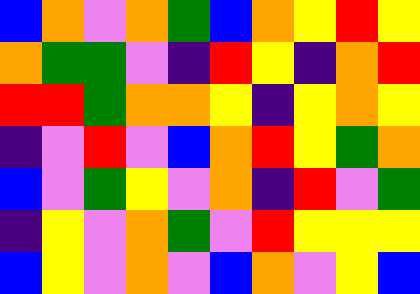[["blue", "orange", "violet", "orange", "green", "blue", "orange", "yellow", "red", "yellow"], ["orange", "green", "green", "violet", "indigo", "red", "yellow", "indigo", "orange", "red"], ["red", "red", "green", "orange", "orange", "yellow", "indigo", "yellow", "orange", "yellow"], ["indigo", "violet", "red", "violet", "blue", "orange", "red", "yellow", "green", "orange"], ["blue", "violet", "green", "yellow", "violet", "orange", "indigo", "red", "violet", "green"], ["indigo", "yellow", "violet", "orange", "green", "violet", "red", "yellow", "yellow", "yellow"], ["blue", "yellow", "violet", "orange", "violet", "blue", "orange", "violet", "yellow", "blue"]]